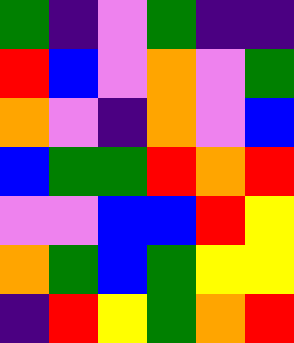[["green", "indigo", "violet", "green", "indigo", "indigo"], ["red", "blue", "violet", "orange", "violet", "green"], ["orange", "violet", "indigo", "orange", "violet", "blue"], ["blue", "green", "green", "red", "orange", "red"], ["violet", "violet", "blue", "blue", "red", "yellow"], ["orange", "green", "blue", "green", "yellow", "yellow"], ["indigo", "red", "yellow", "green", "orange", "red"]]